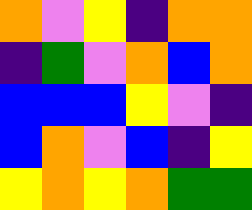[["orange", "violet", "yellow", "indigo", "orange", "orange"], ["indigo", "green", "violet", "orange", "blue", "orange"], ["blue", "blue", "blue", "yellow", "violet", "indigo"], ["blue", "orange", "violet", "blue", "indigo", "yellow"], ["yellow", "orange", "yellow", "orange", "green", "green"]]